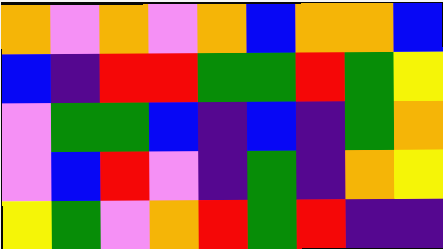[["orange", "violet", "orange", "violet", "orange", "blue", "orange", "orange", "blue"], ["blue", "indigo", "red", "red", "green", "green", "red", "green", "yellow"], ["violet", "green", "green", "blue", "indigo", "blue", "indigo", "green", "orange"], ["violet", "blue", "red", "violet", "indigo", "green", "indigo", "orange", "yellow"], ["yellow", "green", "violet", "orange", "red", "green", "red", "indigo", "indigo"]]